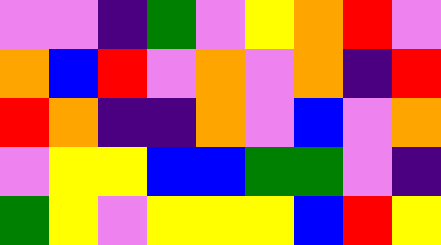[["violet", "violet", "indigo", "green", "violet", "yellow", "orange", "red", "violet"], ["orange", "blue", "red", "violet", "orange", "violet", "orange", "indigo", "red"], ["red", "orange", "indigo", "indigo", "orange", "violet", "blue", "violet", "orange"], ["violet", "yellow", "yellow", "blue", "blue", "green", "green", "violet", "indigo"], ["green", "yellow", "violet", "yellow", "yellow", "yellow", "blue", "red", "yellow"]]